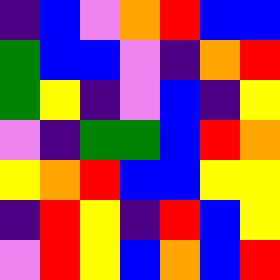[["indigo", "blue", "violet", "orange", "red", "blue", "blue"], ["green", "blue", "blue", "violet", "indigo", "orange", "red"], ["green", "yellow", "indigo", "violet", "blue", "indigo", "yellow"], ["violet", "indigo", "green", "green", "blue", "red", "orange"], ["yellow", "orange", "red", "blue", "blue", "yellow", "yellow"], ["indigo", "red", "yellow", "indigo", "red", "blue", "yellow"], ["violet", "red", "yellow", "blue", "orange", "blue", "red"]]